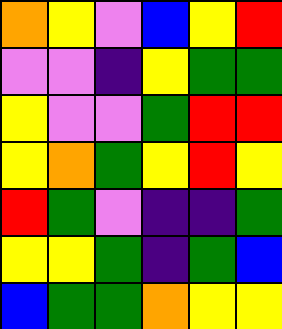[["orange", "yellow", "violet", "blue", "yellow", "red"], ["violet", "violet", "indigo", "yellow", "green", "green"], ["yellow", "violet", "violet", "green", "red", "red"], ["yellow", "orange", "green", "yellow", "red", "yellow"], ["red", "green", "violet", "indigo", "indigo", "green"], ["yellow", "yellow", "green", "indigo", "green", "blue"], ["blue", "green", "green", "orange", "yellow", "yellow"]]